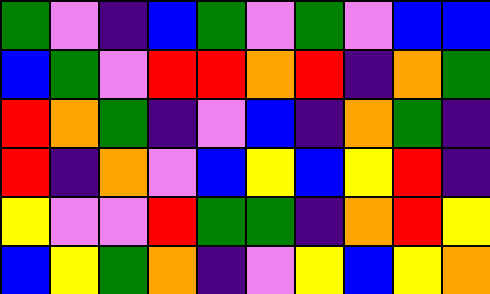[["green", "violet", "indigo", "blue", "green", "violet", "green", "violet", "blue", "blue"], ["blue", "green", "violet", "red", "red", "orange", "red", "indigo", "orange", "green"], ["red", "orange", "green", "indigo", "violet", "blue", "indigo", "orange", "green", "indigo"], ["red", "indigo", "orange", "violet", "blue", "yellow", "blue", "yellow", "red", "indigo"], ["yellow", "violet", "violet", "red", "green", "green", "indigo", "orange", "red", "yellow"], ["blue", "yellow", "green", "orange", "indigo", "violet", "yellow", "blue", "yellow", "orange"]]